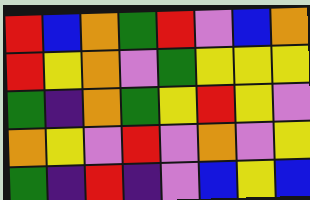[["red", "blue", "orange", "green", "red", "violet", "blue", "orange"], ["red", "yellow", "orange", "violet", "green", "yellow", "yellow", "yellow"], ["green", "indigo", "orange", "green", "yellow", "red", "yellow", "violet"], ["orange", "yellow", "violet", "red", "violet", "orange", "violet", "yellow"], ["green", "indigo", "red", "indigo", "violet", "blue", "yellow", "blue"]]